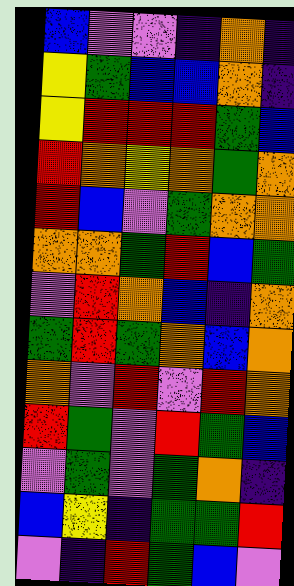[["blue", "violet", "violet", "indigo", "orange", "indigo"], ["yellow", "green", "blue", "blue", "orange", "indigo"], ["yellow", "red", "red", "red", "green", "blue"], ["red", "orange", "yellow", "orange", "green", "orange"], ["red", "blue", "violet", "green", "orange", "orange"], ["orange", "orange", "green", "red", "blue", "green"], ["violet", "red", "orange", "blue", "indigo", "orange"], ["green", "red", "green", "orange", "blue", "orange"], ["orange", "violet", "red", "violet", "red", "orange"], ["red", "green", "violet", "red", "green", "blue"], ["violet", "green", "violet", "green", "orange", "indigo"], ["blue", "yellow", "indigo", "green", "green", "red"], ["violet", "indigo", "red", "green", "blue", "violet"]]